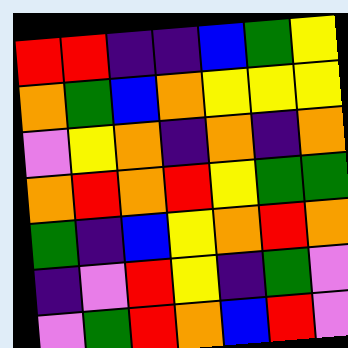[["red", "red", "indigo", "indigo", "blue", "green", "yellow"], ["orange", "green", "blue", "orange", "yellow", "yellow", "yellow"], ["violet", "yellow", "orange", "indigo", "orange", "indigo", "orange"], ["orange", "red", "orange", "red", "yellow", "green", "green"], ["green", "indigo", "blue", "yellow", "orange", "red", "orange"], ["indigo", "violet", "red", "yellow", "indigo", "green", "violet"], ["violet", "green", "red", "orange", "blue", "red", "violet"]]